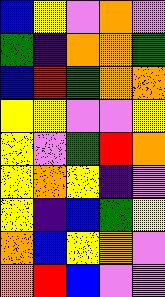[["blue", "yellow", "violet", "orange", "violet"], ["green", "indigo", "orange", "orange", "green"], ["blue", "red", "green", "orange", "orange"], ["yellow", "yellow", "violet", "violet", "yellow"], ["yellow", "violet", "green", "red", "orange"], ["yellow", "orange", "yellow", "indigo", "violet"], ["yellow", "indigo", "blue", "green", "yellow"], ["orange", "blue", "yellow", "orange", "violet"], ["orange", "red", "blue", "violet", "violet"]]